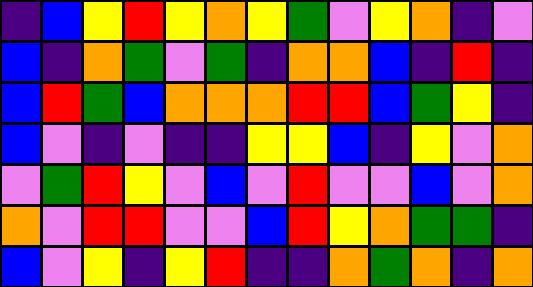[["indigo", "blue", "yellow", "red", "yellow", "orange", "yellow", "green", "violet", "yellow", "orange", "indigo", "violet"], ["blue", "indigo", "orange", "green", "violet", "green", "indigo", "orange", "orange", "blue", "indigo", "red", "indigo"], ["blue", "red", "green", "blue", "orange", "orange", "orange", "red", "red", "blue", "green", "yellow", "indigo"], ["blue", "violet", "indigo", "violet", "indigo", "indigo", "yellow", "yellow", "blue", "indigo", "yellow", "violet", "orange"], ["violet", "green", "red", "yellow", "violet", "blue", "violet", "red", "violet", "violet", "blue", "violet", "orange"], ["orange", "violet", "red", "red", "violet", "violet", "blue", "red", "yellow", "orange", "green", "green", "indigo"], ["blue", "violet", "yellow", "indigo", "yellow", "red", "indigo", "indigo", "orange", "green", "orange", "indigo", "orange"]]